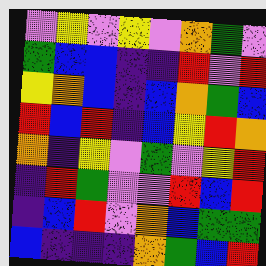[["violet", "yellow", "violet", "yellow", "violet", "orange", "green", "violet"], ["green", "blue", "blue", "indigo", "indigo", "red", "violet", "red"], ["yellow", "orange", "blue", "indigo", "blue", "orange", "green", "blue"], ["red", "blue", "red", "indigo", "blue", "yellow", "red", "orange"], ["orange", "indigo", "yellow", "violet", "green", "violet", "yellow", "red"], ["indigo", "red", "green", "violet", "violet", "red", "blue", "red"], ["indigo", "blue", "red", "violet", "orange", "blue", "green", "green"], ["blue", "indigo", "indigo", "indigo", "orange", "green", "blue", "red"]]